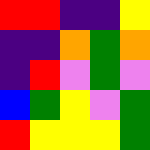[["red", "red", "indigo", "indigo", "yellow"], ["indigo", "indigo", "orange", "green", "orange"], ["indigo", "red", "violet", "green", "violet"], ["blue", "green", "yellow", "violet", "green"], ["red", "yellow", "yellow", "yellow", "green"]]